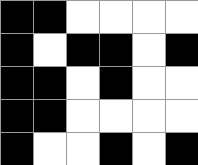[["black", "black", "white", "white", "white", "white"], ["black", "white", "black", "black", "white", "black"], ["black", "black", "white", "black", "white", "white"], ["black", "black", "white", "white", "white", "white"], ["black", "white", "white", "black", "white", "black"]]